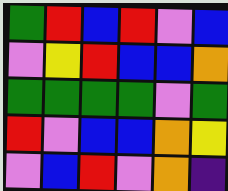[["green", "red", "blue", "red", "violet", "blue"], ["violet", "yellow", "red", "blue", "blue", "orange"], ["green", "green", "green", "green", "violet", "green"], ["red", "violet", "blue", "blue", "orange", "yellow"], ["violet", "blue", "red", "violet", "orange", "indigo"]]